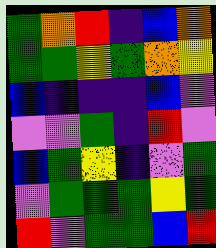[["green", "orange", "red", "indigo", "blue", "orange"], ["green", "green", "yellow", "green", "orange", "yellow"], ["blue", "indigo", "indigo", "indigo", "blue", "violet"], ["violet", "violet", "green", "indigo", "red", "violet"], ["blue", "green", "yellow", "indigo", "violet", "green"], ["violet", "green", "green", "green", "yellow", "green"], ["red", "violet", "green", "green", "blue", "red"]]